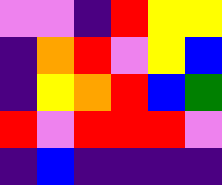[["violet", "violet", "indigo", "red", "yellow", "yellow"], ["indigo", "orange", "red", "violet", "yellow", "blue"], ["indigo", "yellow", "orange", "red", "blue", "green"], ["red", "violet", "red", "red", "red", "violet"], ["indigo", "blue", "indigo", "indigo", "indigo", "indigo"]]